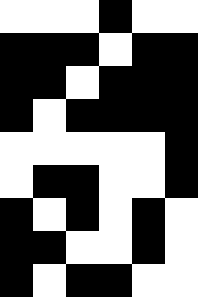[["white", "white", "white", "black", "white", "white"], ["black", "black", "black", "white", "black", "black"], ["black", "black", "white", "black", "black", "black"], ["black", "white", "black", "black", "black", "black"], ["white", "white", "white", "white", "white", "black"], ["white", "black", "black", "white", "white", "black"], ["black", "white", "black", "white", "black", "white"], ["black", "black", "white", "white", "black", "white"], ["black", "white", "black", "black", "white", "white"]]